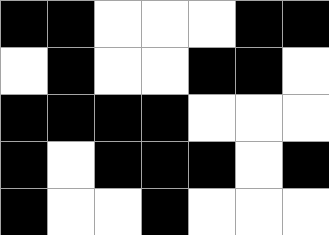[["black", "black", "white", "white", "white", "black", "black"], ["white", "black", "white", "white", "black", "black", "white"], ["black", "black", "black", "black", "white", "white", "white"], ["black", "white", "black", "black", "black", "white", "black"], ["black", "white", "white", "black", "white", "white", "white"]]